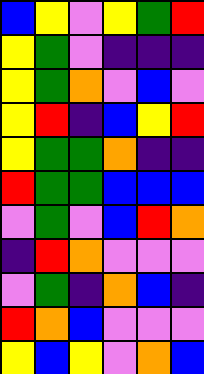[["blue", "yellow", "violet", "yellow", "green", "red"], ["yellow", "green", "violet", "indigo", "indigo", "indigo"], ["yellow", "green", "orange", "violet", "blue", "violet"], ["yellow", "red", "indigo", "blue", "yellow", "red"], ["yellow", "green", "green", "orange", "indigo", "indigo"], ["red", "green", "green", "blue", "blue", "blue"], ["violet", "green", "violet", "blue", "red", "orange"], ["indigo", "red", "orange", "violet", "violet", "violet"], ["violet", "green", "indigo", "orange", "blue", "indigo"], ["red", "orange", "blue", "violet", "violet", "violet"], ["yellow", "blue", "yellow", "violet", "orange", "blue"]]